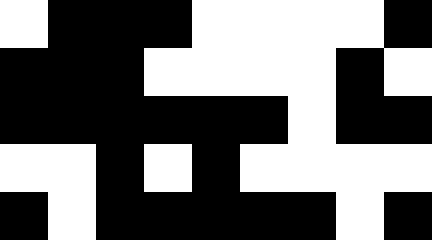[["white", "black", "black", "black", "white", "white", "white", "white", "black"], ["black", "black", "black", "white", "white", "white", "white", "black", "white"], ["black", "black", "black", "black", "black", "black", "white", "black", "black"], ["white", "white", "black", "white", "black", "white", "white", "white", "white"], ["black", "white", "black", "black", "black", "black", "black", "white", "black"]]